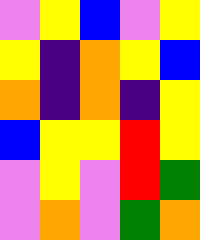[["violet", "yellow", "blue", "violet", "yellow"], ["yellow", "indigo", "orange", "yellow", "blue"], ["orange", "indigo", "orange", "indigo", "yellow"], ["blue", "yellow", "yellow", "red", "yellow"], ["violet", "yellow", "violet", "red", "green"], ["violet", "orange", "violet", "green", "orange"]]